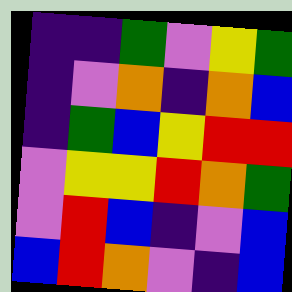[["indigo", "indigo", "green", "violet", "yellow", "green"], ["indigo", "violet", "orange", "indigo", "orange", "blue"], ["indigo", "green", "blue", "yellow", "red", "red"], ["violet", "yellow", "yellow", "red", "orange", "green"], ["violet", "red", "blue", "indigo", "violet", "blue"], ["blue", "red", "orange", "violet", "indigo", "blue"]]